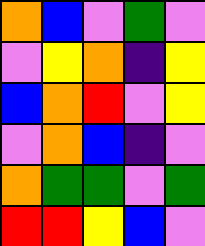[["orange", "blue", "violet", "green", "violet"], ["violet", "yellow", "orange", "indigo", "yellow"], ["blue", "orange", "red", "violet", "yellow"], ["violet", "orange", "blue", "indigo", "violet"], ["orange", "green", "green", "violet", "green"], ["red", "red", "yellow", "blue", "violet"]]